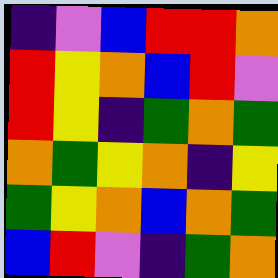[["indigo", "violet", "blue", "red", "red", "orange"], ["red", "yellow", "orange", "blue", "red", "violet"], ["red", "yellow", "indigo", "green", "orange", "green"], ["orange", "green", "yellow", "orange", "indigo", "yellow"], ["green", "yellow", "orange", "blue", "orange", "green"], ["blue", "red", "violet", "indigo", "green", "orange"]]